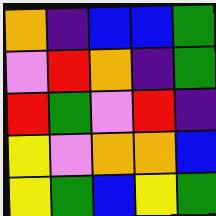[["orange", "indigo", "blue", "blue", "green"], ["violet", "red", "orange", "indigo", "green"], ["red", "green", "violet", "red", "indigo"], ["yellow", "violet", "orange", "orange", "blue"], ["yellow", "green", "blue", "yellow", "green"]]